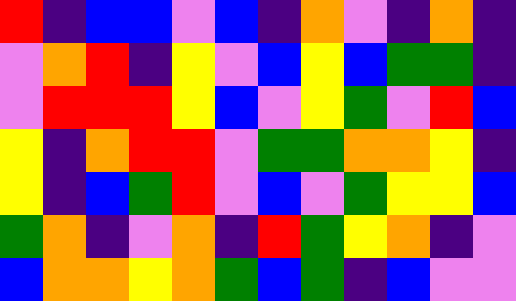[["red", "indigo", "blue", "blue", "violet", "blue", "indigo", "orange", "violet", "indigo", "orange", "indigo"], ["violet", "orange", "red", "indigo", "yellow", "violet", "blue", "yellow", "blue", "green", "green", "indigo"], ["violet", "red", "red", "red", "yellow", "blue", "violet", "yellow", "green", "violet", "red", "blue"], ["yellow", "indigo", "orange", "red", "red", "violet", "green", "green", "orange", "orange", "yellow", "indigo"], ["yellow", "indigo", "blue", "green", "red", "violet", "blue", "violet", "green", "yellow", "yellow", "blue"], ["green", "orange", "indigo", "violet", "orange", "indigo", "red", "green", "yellow", "orange", "indigo", "violet"], ["blue", "orange", "orange", "yellow", "orange", "green", "blue", "green", "indigo", "blue", "violet", "violet"]]